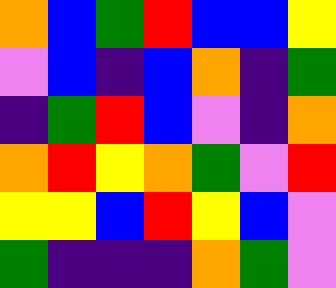[["orange", "blue", "green", "red", "blue", "blue", "yellow"], ["violet", "blue", "indigo", "blue", "orange", "indigo", "green"], ["indigo", "green", "red", "blue", "violet", "indigo", "orange"], ["orange", "red", "yellow", "orange", "green", "violet", "red"], ["yellow", "yellow", "blue", "red", "yellow", "blue", "violet"], ["green", "indigo", "indigo", "indigo", "orange", "green", "violet"]]